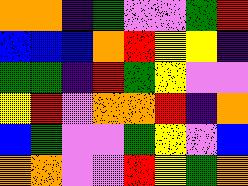[["orange", "orange", "indigo", "green", "violet", "violet", "green", "red"], ["blue", "blue", "blue", "orange", "red", "yellow", "yellow", "indigo"], ["green", "green", "indigo", "red", "green", "yellow", "violet", "violet"], ["yellow", "red", "violet", "orange", "orange", "red", "indigo", "orange"], ["blue", "green", "violet", "violet", "green", "yellow", "violet", "blue"], ["orange", "orange", "violet", "violet", "red", "yellow", "green", "orange"]]